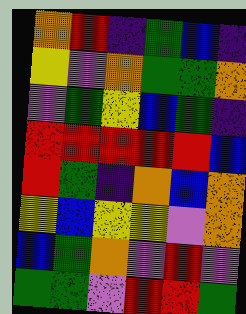[["orange", "red", "indigo", "green", "blue", "indigo"], ["yellow", "violet", "orange", "green", "green", "orange"], ["violet", "green", "yellow", "blue", "green", "indigo"], ["red", "red", "red", "red", "red", "blue"], ["red", "green", "indigo", "orange", "blue", "orange"], ["yellow", "blue", "yellow", "yellow", "violet", "orange"], ["blue", "green", "orange", "violet", "red", "violet"], ["green", "green", "violet", "red", "red", "green"]]